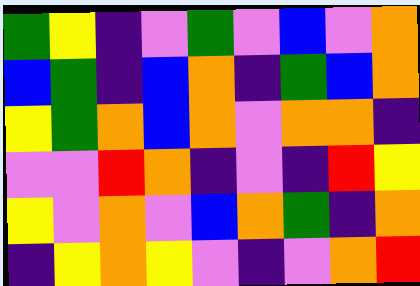[["green", "yellow", "indigo", "violet", "green", "violet", "blue", "violet", "orange"], ["blue", "green", "indigo", "blue", "orange", "indigo", "green", "blue", "orange"], ["yellow", "green", "orange", "blue", "orange", "violet", "orange", "orange", "indigo"], ["violet", "violet", "red", "orange", "indigo", "violet", "indigo", "red", "yellow"], ["yellow", "violet", "orange", "violet", "blue", "orange", "green", "indigo", "orange"], ["indigo", "yellow", "orange", "yellow", "violet", "indigo", "violet", "orange", "red"]]